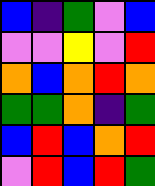[["blue", "indigo", "green", "violet", "blue"], ["violet", "violet", "yellow", "violet", "red"], ["orange", "blue", "orange", "red", "orange"], ["green", "green", "orange", "indigo", "green"], ["blue", "red", "blue", "orange", "red"], ["violet", "red", "blue", "red", "green"]]